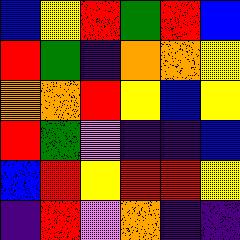[["blue", "yellow", "red", "green", "red", "blue"], ["red", "green", "indigo", "orange", "orange", "yellow"], ["orange", "orange", "red", "yellow", "blue", "yellow"], ["red", "green", "violet", "indigo", "indigo", "blue"], ["blue", "red", "yellow", "red", "red", "yellow"], ["indigo", "red", "violet", "orange", "indigo", "indigo"]]